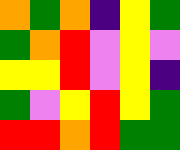[["orange", "green", "orange", "indigo", "yellow", "green"], ["green", "orange", "red", "violet", "yellow", "violet"], ["yellow", "yellow", "red", "violet", "yellow", "indigo"], ["green", "violet", "yellow", "red", "yellow", "green"], ["red", "red", "orange", "red", "green", "green"]]